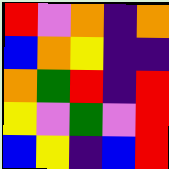[["red", "violet", "orange", "indigo", "orange"], ["blue", "orange", "yellow", "indigo", "indigo"], ["orange", "green", "red", "indigo", "red"], ["yellow", "violet", "green", "violet", "red"], ["blue", "yellow", "indigo", "blue", "red"]]